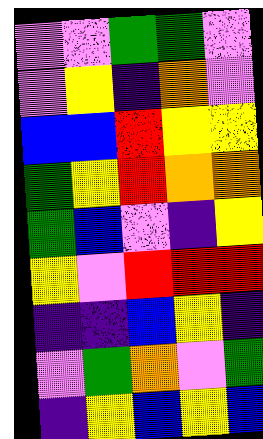[["violet", "violet", "green", "green", "violet"], ["violet", "yellow", "indigo", "orange", "violet"], ["blue", "blue", "red", "yellow", "yellow"], ["green", "yellow", "red", "orange", "orange"], ["green", "blue", "violet", "indigo", "yellow"], ["yellow", "violet", "red", "red", "red"], ["indigo", "indigo", "blue", "yellow", "indigo"], ["violet", "green", "orange", "violet", "green"], ["indigo", "yellow", "blue", "yellow", "blue"]]